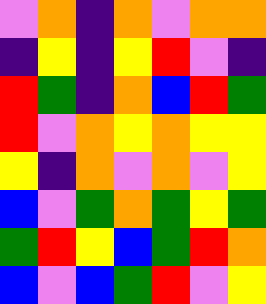[["violet", "orange", "indigo", "orange", "violet", "orange", "orange"], ["indigo", "yellow", "indigo", "yellow", "red", "violet", "indigo"], ["red", "green", "indigo", "orange", "blue", "red", "green"], ["red", "violet", "orange", "yellow", "orange", "yellow", "yellow"], ["yellow", "indigo", "orange", "violet", "orange", "violet", "yellow"], ["blue", "violet", "green", "orange", "green", "yellow", "green"], ["green", "red", "yellow", "blue", "green", "red", "orange"], ["blue", "violet", "blue", "green", "red", "violet", "yellow"]]